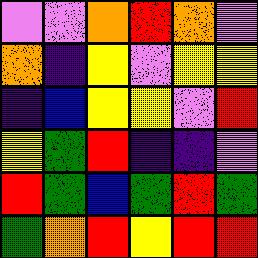[["violet", "violet", "orange", "red", "orange", "violet"], ["orange", "indigo", "yellow", "violet", "yellow", "yellow"], ["indigo", "blue", "yellow", "yellow", "violet", "red"], ["yellow", "green", "red", "indigo", "indigo", "violet"], ["red", "green", "blue", "green", "red", "green"], ["green", "orange", "red", "yellow", "red", "red"]]